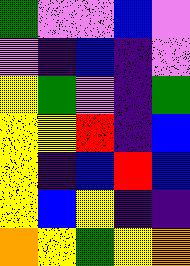[["green", "violet", "violet", "blue", "violet"], ["violet", "indigo", "blue", "indigo", "violet"], ["yellow", "green", "violet", "indigo", "green"], ["yellow", "yellow", "red", "indigo", "blue"], ["yellow", "indigo", "blue", "red", "blue"], ["yellow", "blue", "yellow", "indigo", "indigo"], ["orange", "yellow", "green", "yellow", "orange"]]